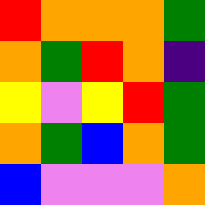[["red", "orange", "orange", "orange", "green"], ["orange", "green", "red", "orange", "indigo"], ["yellow", "violet", "yellow", "red", "green"], ["orange", "green", "blue", "orange", "green"], ["blue", "violet", "violet", "violet", "orange"]]